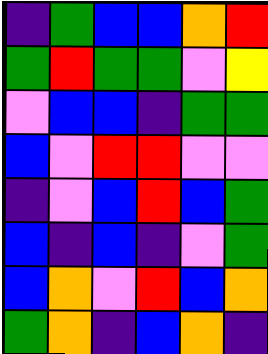[["indigo", "green", "blue", "blue", "orange", "red"], ["green", "red", "green", "green", "violet", "yellow"], ["violet", "blue", "blue", "indigo", "green", "green"], ["blue", "violet", "red", "red", "violet", "violet"], ["indigo", "violet", "blue", "red", "blue", "green"], ["blue", "indigo", "blue", "indigo", "violet", "green"], ["blue", "orange", "violet", "red", "blue", "orange"], ["green", "orange", "indigo", "blue", "orange", "indigo"]]